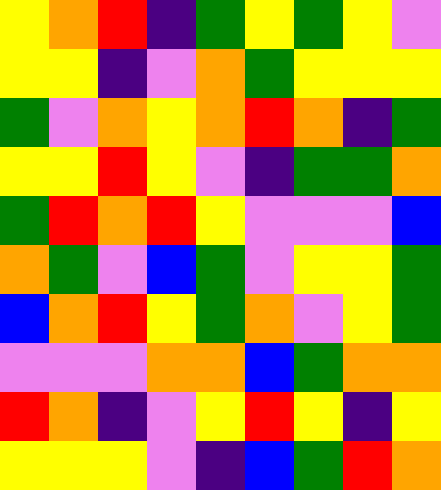[["yellow", "orange", "red", "indigo", "green", "yellow", "green", "yellow", "violet"], ["yellow", "yellow", "indigo", "violet", "orange", "green", "yellow", "yellow", "yellow"], ["green", "violet", "orange", "yellow", "orange", "red", "orange", "indigo", "green"], ["yellow", "yellow", "red", "yellow", "violet", "indigo", "green", "green", "orange"], ["green", "red", "orange", "red", "yellow", "violet", "violet", "violet", "blue"], ["orange", "green", "violet", "blue", "green", "violet", "yellow", "yellow", "green"], ["blue", "orange", "red", "yellow", "green", "orange", "violet", "yellow", "green"], ["violet", "violet", "violet", "orange", "orange", "blue", "green", "orange", "orange"], ["red", "orange", "indigo", "violet", "yellow", "red", "yellow", "indigo", "yellow"], ["yellow", "yellow", "yellow", "violet", "indigo", "blue", "green", "red", "orange"]]